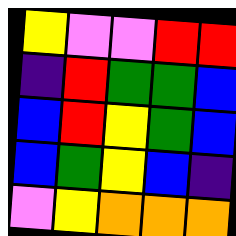[["yellow", "violet", "violet", "red", "red"], ["indigo", "red", "green", "green", "blue"], ["blue", "red", "yellow", "green", "blue"], ["blue", "green", "yellow", "blue", "indigo"], ["violet", "yellow", "orange", "orange", "orange"]]